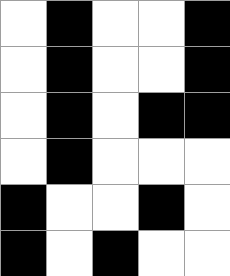[["white", "black", "white", "white", "black"], ["white", "black", "white", "white", "black"], ["white", "black", "white", "black", "black"], ["white", "black", "white", "white", "white"], ["black", "white", "white", "black", "white"], ["black", "white", "black", "white", "white"]]